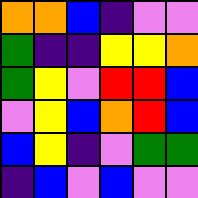[["orange", "orange", "blue", "indigo", "violet", "violet"], ["green", "indigo", "indigo", "yellow", "yellow", "orange"], ["green", "yellow", "violet", "red", "red", "blue"], ["violet", "yellow", "blue", "orange", "red", "blue"], ["blue", "yellow", "indigo", "violet", "green", "green"], ["indigo", "blue", "violet", "blue", "violet", "violet"]]